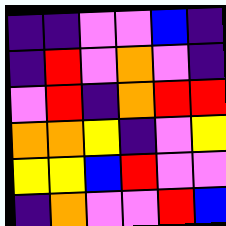[["indigo", "indigo", "violet", "violet", "blue", "indigo"], ["indigo", "red", "violet", "orange", "violet", "indigo"], ["violet", "red", "indigo", "orange", "red", "red"], ["orange", "orange", "yellow", "indigo", "violet", "yellow"], ["yellow", "yellow", "blue", "red", "violet", "violet"], ["indigo", "orange", "violet", "violet", "red", "blue"]]